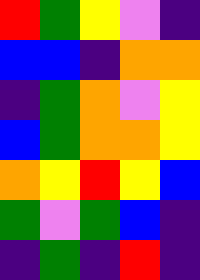[["red", "green", "yellow", "violet", "indigo"], ["blue", "blue", "indigo", "orange", "orange"], ["indigo", "green", "orange", "violet", "yellow"], ["blue", "green", "orange", "orange", "yellow"], ["orange", "yellow", "red", "yellow", "blue"], ["green", "violet", "green", "blue", "indigo"], ["indigo", "green", "indigo", "red", "indigo"]]